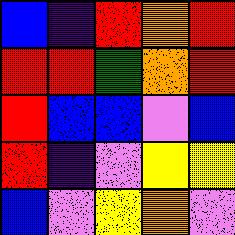[["blue", "indigo", "red", "orange", "red"], ["red", "red", "green", "orange", "red"], ["red", "blue", "blue", "violet", "blue"], ["red", "indigo", "violet", "yellow", "yellow"], ["blue", "violet", "yellow", "orange", "violet"]]